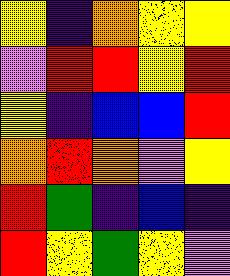[["yellow", "indigo", "orange", "yellow", "yellow"], ["violet", "red", "red", "yellow", "red"], ["yellow", "indigo", "blue", "blue", "red"], ["orange", "red", "orange", "violet", "yellow"], ["red", "green", "indigo", "blue", "indigo"], ["red", "yellow", "green", "yellow", "violet"]]